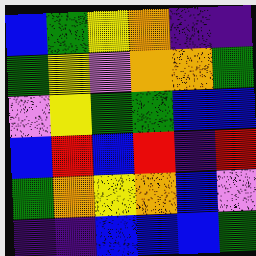[["blue", "green", "yellow", "orange", "indigo", "indigo"], ["green", "yellow", "violet", "orange", "orange", "green"], ["violet", "yellow", "green", "green", "blue", "blue"], ["blue", "red", "blue", "red", "indigo", "red"], ["green", "orange", "yellow", "orange", "blue", "violet"], ["indigo", "indigo", "blue", "blue", "blue", "green"]]